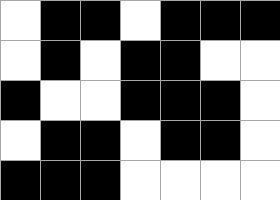[["white", "black", "black", "white", "black", "black", "black"], ["white", "black", "white", "black", "black", "white", "white"], ["black", "white", "white", "black", "black", "black", "white"], ["white", "black", "black", "white", "black", "black", "white"], ["black", "black", "black", "white", "white", "white", "white"]]